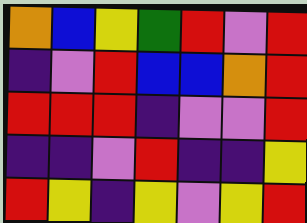[["orange", "blue", "yellow", "green", "red", "violet", "red"], ["indigo", "violet", "red", "blue", "blue", "orange", "red"], ["red", "red", "red", "indigo", "violet", "violet", "red"], ["indigo", "indigo", "violet", "red", "indigo", "indigo", "yellow"], ["red", "yellow", "indigo", "yellow", "violet", "yellow", "red"]]